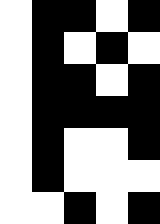[["white", "black", "black", "white", "black"], ["white", "black", "white", "black", "white"], ["white", "black", "black", "white", "black"], ["white", "black", "black", "black", "black"], ["white", "black", "white", "white", "black"], ["white", "black", "white", "white", "white"], ["white", "white", "black", "white", "black"]]